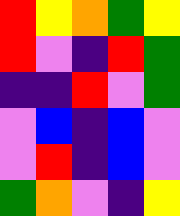[["red", "yellow", "orange", "green", "yellow"], ["red", "violet", "indigo", "red", "green"], ["indigo", "indigo", "red", "violet", "green"], ["violet", "blue", "indigo", "blue", "violet"], ["violet", "red", "indigo", "blue", "violet"], ["green", "orange", "violet", "indigo", "yellow"]]